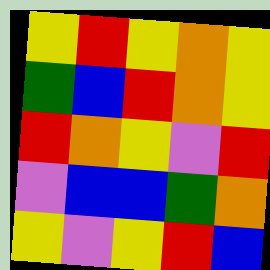[["yellow", "red", "yellow", "orange", "yellow"], ["green", "blue", "red", "orange", "yellow"], ["red", "orange", "yellow", "violet", "red"], ["violet", "blue", "blue", "green", "orange"], ["yellow", "violet", "yellow", "red", "blue"]]